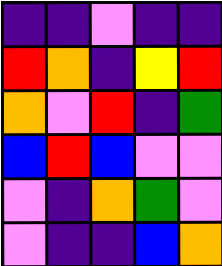[["indigo", "indigo", "violet", "indigo", "indigo"], ["red", "orange", "indigo", "yellow", "red"], ["orange", "violet", "red", "indigo", "green"], ["blue", "red", "blue", "violet", "violet"], ["violet", "indigo", "orange", "green", "violet"], ["violet", "indigo", "indigo", "blue", "orange"]]